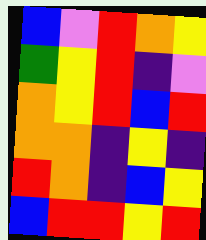[["blue", "violet", "red", "orange", "yellow"], ["green", "yellow", "red", "indigo", "violet"], ["orange", "yellow", "red", "blue", "red"], ["orange", "orange", "indigo", "yellow", "indigo"], ["red", "orange", "indigo", "blue", "yellow"], ["blue", "red", "red", "yellow", "red"]]